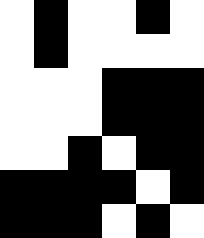[["white", "black", "white", "white", "black", "white"], ["white", "black", "white", "white", "white", "white"], ["white", "white", "white", "black", "black", "black"], ["white", "white", "white", "black", "black", "black"], ["white", "white", "black", "white", "black", "black"], ["black", "black", "black", "black", "white", "black"], ["black", "black", "black", "white", "black", "white"]]